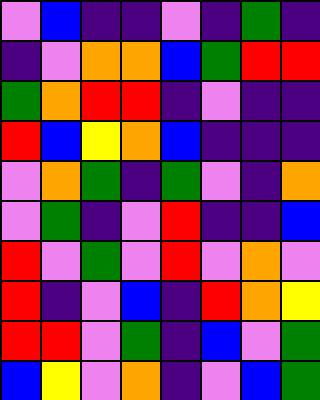[["violet", "blue", "indigo", "indigo", "violet", "indigo", "green", "indigo"], ["indigo", "violet", "orange", "orange", "blue", "green", "red", "red"], ["green", "orange", "red", "red", "indigo", "violet", "indigo", "indigo"], ["red", "blue", "yellow", "orange", "blue", "indigo", "indigo", "indigo"], ["violet", "orange", "green", "indigo", "green", "violet", "indigo", "orange"], ["violet", "green", "indigo", "violet", "red", "indigo", "indigo", "blue"], ["red", "violet", "green", "violet", "red", "violet", "orange", "violet"], ["red", "indigo", "violet", "blue", "indigo", "red", "orange", "yellow"], ["red", "red", "violet", "green", "indigo", "blue", "violet", "green"], ["blue", "yellow", "violet", "orange", "indigo", "violet", "blue", "green"]]